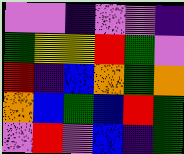[["violet", "violet", "indigo", "violet", "violet", "indigo"], ["green", "yellow", "yellow", "red", "green", "violet"], ["red", "indigo", "blue", "orange", "green", "orange"], ["orange", "blue", "green", "blue", "red", "green"], ["violet", "red", "violet", "blue", "indigo", "green"]]